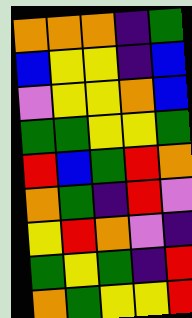[["orange", "orange", "orange", "indigo", "green"], ["blue", "yellow", "yellow", "indigo", "blue"], ["violet", "yellow", "yellow", "orange", "blue"], ["green", "green", "yellow", "yellow", "green"], ["red", "blue", "green", "red", "orange"], ["orange", "green", "indigo", "red", "violet"], ["yellow", "red", "orange", "violet", "indigo"], ["green", "yellow", "green", "indigo", "red"], ["orange", "green", "yellow", "yellow", "red"]]